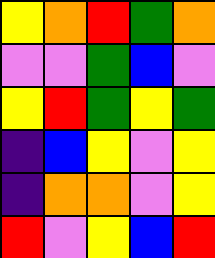[["yellow", "orange", "red", "green", "orange"], ["violet", "violet", "green", "blue", "violet"], ["yellow", "red", "green", "yellow", "green"], ["indigo", "blue", "yellow", "violet", "yellow"], ["indigo", "orange", "orange", "violet", "yellow"], ["red", "violet", "yellow", "blue", "red"]]